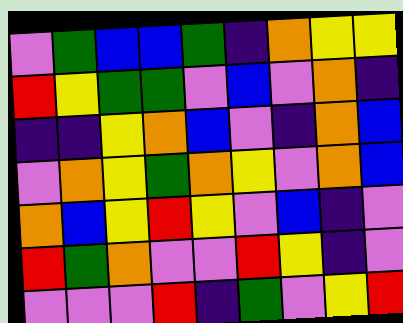[["violet", "green", "blue", "blue", "green", "indigo", "orange", "yellow", "yellow"], ["red", "yellow", "green", "green", "violet", "blue", "violet", "orange", "indigo"], ["indigo", "indigo", "yellow", "orange", "blue", "violet", "indigo", "orange", "blue"], ["violet", "orange", "yellow", "green", "orange", "yellow", "violet", "orange", "blue"], ["orange", "blue", "yellow", "red", "yellow", "violet", "blue", "indigo", "violet"], ["red", "green", "orange", "violet", "violet", "red", "yellow", "indigo", "violet"], ["violet", "violet", "violet", "red", "indigo", "green", "violet", "yellow", "red"]]